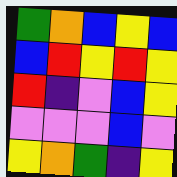[["green", "orange", "blue", "yellow", "blue"], ["blue", "red", "yellow", "red", "yellow"], ["red", "indigo", "violet", "blue", "yellow"], ["violet", "violet", "violet", "blue", "violet"], ["yellow", "orange", "green", "indigo", "yellow"]]